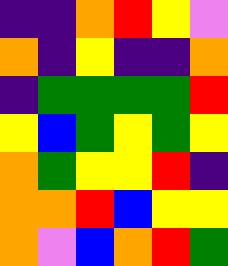[["indigo", "indigo", "orange", "red", "yellow", "violet"], ["orange", "indigo", "yellow", "indigo", "indigo", "orange"], ["indigo", "green", "green", "green", "green", "red"], ["yellow", "blue", "green", "yellow", "green", "yellow"], ["orange", "green", "yellow", "yellow", "red", "indigo"], ["orange", "orange", "red", "blue", "yellow", "yellow"], ["orange", "violet", "blue", "orange", "red", "green"]]